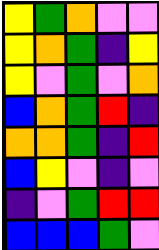[["yellow", "green", "orange", "violet", "violet"], ["yellow", "orange", "green", "indigo", "yellow"], ["yellow", "violet", "green", "violet", "orange"], ["blue", "orange", "green", "red", "indigo"], ["orange", "orange", "green", "indigo", "red"], ["blue", "yellow", "violet", "indigo", "violet"], ["indigo", "violet", "green", "red", "red"], ["blue", "blue", "blue", "green", "violet"]]